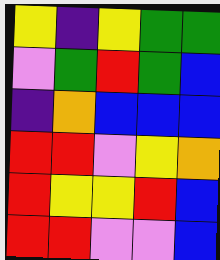[["yellow", "indigo", "yellow", "green", "green"], ["violet", "green", "red", "green", "blue"], ["indigo", "orange", "blue", "blue", "blue"], ["red", "red", "violet", "yellow", "orange"], ["red", "yellow", "yellow", "red", "blue"], ["red", "red", "violet", "violet", "blue"]]